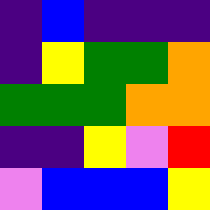[["indigo", "blue", "indigo", "indigo", "indigo"], ["indigo", "yellow", "green", "green", "orange"], ["green", "green", "green", "orange", "orange"], ["indigo", "indigo", "yellow", "violet", "red"], ["violet", "blue", "blue", "blue", "yellow"]]